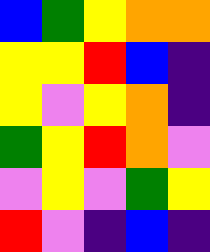[["blue", "green", "yellow", "orange", "orange"], ["yellow", "yellow", "red", "blue", "indigo"], ["yellow", "violet", "yellow", "orange", "indigo"], ["green", "yellow", "red", "orange", "violet"], ["violet", "yellow", "violet", "green", "yellow"], ["red", "violet", "indigo", "blue", "indigo"]]